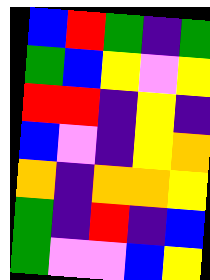[["blue", "red", "green", "indigo", "green"], ["green", "blue", "yellow", "violet", "yellow"], ["red", "red", "indigo", "yellow", "indigo"], ["blue", "violet", "indigo", "yellow", "orange"], ["orange", "indigo", "orange", "orange", "yellow"], ["green", "indigo", "red", "indigo", "blue"], ["green", "violet", "violet", "blue", "yellow"]]